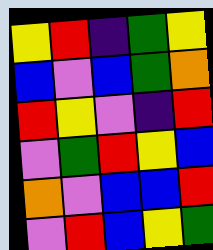[["yellow", "red", "indigo", "green", "yellow"], ["blue", "violet", "blue", "green", "orange"], ["red", "yellow", "violet", "indigo", "red"], ["violet", "green", "red", "yellow", "blue"], ["orange", "violet", "blue", "blue", "red"], ["violet", "red", "blue", "yellow", "green"]]